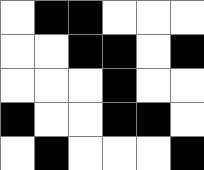[["white", "black", "black", "white", "white", "white"], ["white", "white", "black", "black", "white", "black"], ["white", "white", "white", "black", "white", "white"], ["black", "white", "white", "black", "black", "white"], ["white", "black", "white", "white", "white", "black"]]